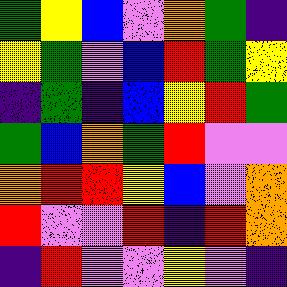[["green", "yellow", "blue", "violet", "orange", "green", "indigo"], ["yellow", "green", "violet", "blue", "red", "green", "yellow"], ["indigo", "green", "indigo", "blue", "yellow", "red", "green"], ["green", "blue", "orange", "green", "red", "violet", "violet"], ["orange", "red", "red", "yellow", "blue", "violet", "orange"], ["red", "violet", "violet", "red", "indigo", "red", "orange"], ["indigo", "red", "violet", "violet", "yellow", "violet", "indigo"]]